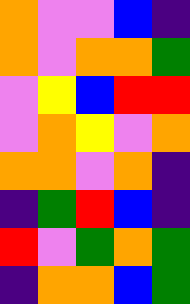[["orange", "violet", "violet", "blue", "indigo"], ["orange", "violet", "orange", "orange", "green"], ["violet", "yellow", "blue", "red", "red"], ["violet", "orange", "yellow", "violet", "orange"], ["orange", "orange", "violet", "orange", "indigo"], ["indigo", "green", "red", "blue", "indigo"], ["red", "violet", "green", "orange", "green"], ["indigo", "orange", "orange", "blue", "green"]]